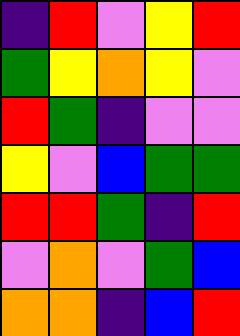[["indigo", "red", "violet", "yellow", "red"], ["green", "yellow", "orange", "yellow", "violet"], ["red", "green", "indigo", "violet", "violet"], ["yellow", "violet", "blue", "green", "green"], ["red", "red", "green", "indigo", "red"], ["violet", "orange", "violet", "green", "blue"], ["orange", "orange", "indigo", "blue", "red"]]